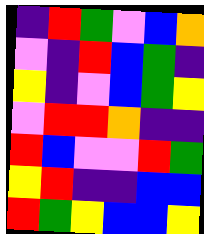[["indigo", "red", "green", "violet", "blue", "orange"], ["violet", "indigo", "red", "blue", "green", "indigo"], ["yellow", "indigo", "violet", "blue", "green", "yellow"], ["violet", "red", "red", "orange", "indigo", "indigo"], ["red", "blue", "violet", "violet", "red", "green"], ["yellow", "red", "indigo", "indigo", "blue", "blue"], ["red", "green", "yellow", "blue", "blue", "yellow"]]